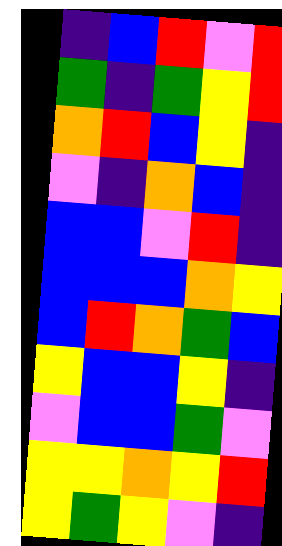[["indigo", "blue", "red", "violet", "red"], ["green", "indigo", "green", "yellow", "red"], ["orange", "red", "blue", "yellow", "indigo"], ["violet", "indigo", "orange", "blue", "indigo"], ["blue", "blue", "violet", "red", "indigo"], ["blue", "blue", "blue", "orange", "yellow"], ["blue", "red", "orange", "green", "blue"], ["yellow", "blue", "blue", "yellow", "indigo"], ["violet", "blue", "blue", "green", "violet"], ["yellow", "yellow", "orange", "yellow", "red"], ["yellow", "green", "yellow", "violet", "indigo"]]